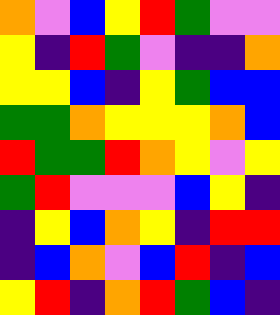[["orange", "violet", "blue", "yellow", "red", "green", "violet", "violet"], ["yellow", "indigo", "red", "green", "violet", "indigo", "indigo", "orange"], ["yellow", "yellow", "blue", "indigo", "yellow", "green", "blue", "blue"], ["green", "green", "orange", "yellow", "yellow", "yellow", "orange", "blue"], ["red", "green", "green", "red", "orange", "yellow", "violet", "yellow"], ["green", "red", "violet", "violet", "violet", "blue", "yellow", "indigo"], ["indigo", "yellow", "blue", "orange", "yellow", "indigo", "red", "red"], ["indigo", "blue", "orange", "violet", "blue", "red", "indigo", "blue"], ["yellow", "red", "indigo", "orange", "red", "green", "blue", "indigo"]]